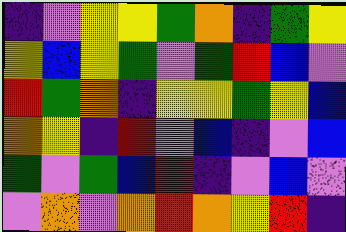[["indigo", "violet", "yellow", "yellow", "green", "orange", "indigo", "green", "yellow"], ["yellow", "blue", "yellow", "green", "violet", "green", "red", "blue", "violet"], ["red", "green", "orange", "indigo", "yellow", "yellow", "green", "yellow", "blue"], ["orange", "yellow", "indigo", "red", "violet", "blue", "indigo", "violet", "blue"], ["green", "violet", "green", "blue", "red", "indigo", "violet", "blue", "violet"], ["violet", "orange", "violet", "orange", "red", "orange", "yellow", "red", "indigo"]]